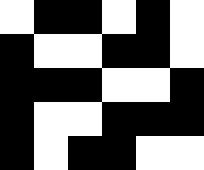[["white", "black", "black", "white", "black", "white"], ["black", "white", "white", "black", "black", "white"], ["black", "black", "black", "white", "white", "black"], ["black", "white", "white", "black", "black", "black"], ["black", "white", "black", "black", "white", "white"]]